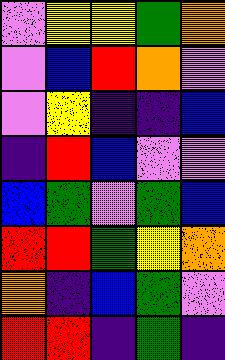[["violet", "yellow", "yellow", "green", "orange"], ["violet", "blue", "red", "orange", "violet"], ["violet", "yellow", "indigo", "indigo", "blue"], ["indigo", "red", "blue", "violet", "violet"], ["blue", "green", "violet", "green", "blue"], ["red", "red", "green", "yellow", "orange"], ["orange", "indigo", "blue", "green", "violet"], ["red", "red", "indigo", "green", "indigo"]]